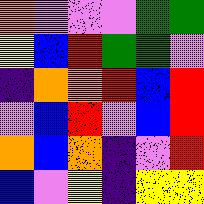[["orange", "violet", "violet", "violet", "green", "green"], ["yellow", "blue", "red", "green", "green", "violet"], ["indigo", "orange", "orange", "red", "blue", "red"], ["violet", "blue", "red", "violet", "blue", "red"], ["orange", "blue", "orange", "indigo", "violet", "red"], ["blue", "violet", "yellow", "indigo", "yellow", "yellow"]]